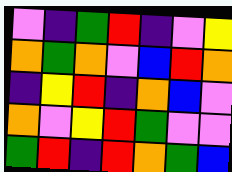[["violet", "indigo", "green", "red", "indigo", "violet", "yellow"], ["orange", "green", "orange", "violet", "blue", "red", "orange"], ["indigo", "yellow", "red", "indigo", "orange", "blue", "violet"], ["orange", "violet", "yellow", "red", "green", "violet", "violet"], ["green", "red", "indigo", "red", "orange", "green", "blue"]]